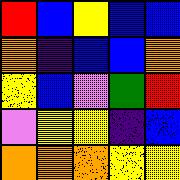[["red", "blue", "yellow", "blue", "blue"], ["orange", "indigo", "blue", "blue", "orange"], ["yellow", "blue", "violet", "green", "red"], ["violet", "yellow", "yellow", "indigo", "blue"], ["orange", "orange", "orange", "yellow", "yellow"]]